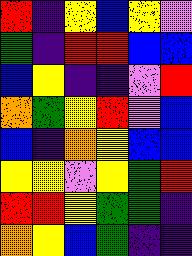[["red", "indigo", "yellow", "blue", "yellow", "violet"], ["green", "indigo", "red", "red", "blue", "blue"], ["blue", "yellow", "indigo", "indigo", "violet", "red"], ["orange", "green", "yellow", "red", "violet", "blue"], ["blue", "indigo", "orange", "yellow", "blue", "blue"], ["yellow", "yellow", "violet", "yellow", "green", "red"], ["red", "red", "yellow", "green", "green", "indigo"], ["orange", "yellow", "blue", "green", "indigo", "indigo"]]